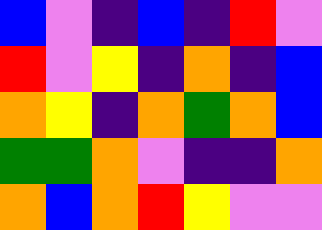[["blue", "violet", "indigo", "blue", "indigo", "red", "violet"], ["red", "violet", "yellow", "indigo", "orange", "indigo", "blue"], ["orange", "yellow", "indigo", "orange", "green", "orange", "blue"], ["green", "green", "orange", "violet", "indigo", "indigo", "orange"], ["orange", "blue", "orange", "red", "yellow", "violet", "violet"]]